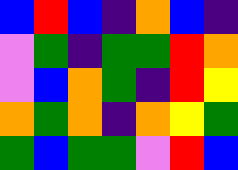[["blue", "red", "blue", "indigo", "orange", "blue", "indigo"], ["violet", "green", "indigo", "green", "green", "red", "orange"], ["violet", "blue", "orange", "green", "indigo", "red", "yellow"], ["orange", "green", "orange", "indigo", "orange", "yellow", "green"], ["green", "blue", "green", "green", "violet", "red", "blue"]]